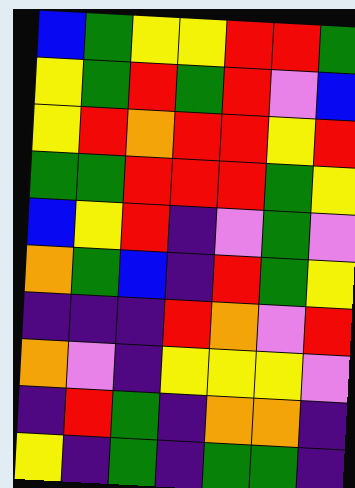[["blue", "green", "yellow", "yellow", "red", "red", "green"], ["yellow", "green", "red", "green", "red", "violet", "blue"], ["yellow", "red", "orange", "red", "red", "yellow", "red"], ["green", "green", "red", "red", "red", "green", "yellow"], ["blue", "yellow", "red", "indigo", "violet", "green", "violet"], ["orange", "green", "blue", "indigo", "red", "green", "yellow"], ["indigo", "indigo", "indigo", "red", "orange", "violet", "red"], ["orange", "violet", "indigo", "yellow", "yellow", "yellow", "violet"], ["indigo", "red", "green", "indigo", "orange", "orange", "indigo"], ["yellow", "indigo", "green", "indigo", "green", "green", "indigo"]]